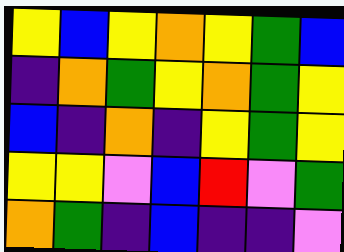[["yellow", "blue", "yellow", "orange", "yellow", "green", "blue"], ["indigo", "orange", "green", "yellow", "orange", "green", "yellow"], ["blue", "indigo", "orange", "indigo", "yellow", "green", "yellow"], ["yellow", "yellow", "violet", "blue", "red", "violet", "green"], ["orange", "green", "indigo", "blue", "indigo", "indigo", "violet"]]